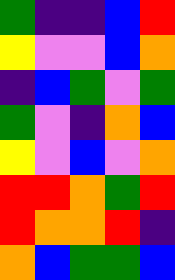[["green", "indigo", "indigo", "blue", "red"], ["yellow", "violet", "violet", "blue", "orange"], ["indigo", "blue", "green", "violet", "green"], ["green", "violet", "indigo", "orange", "blue"], ["yellow", "violet", "blue", "violet", "orange"], ["red", "red", "orange", "green", "red"], ["red", "orange", "orange", "red", "indigo"], ["orange", "blue", "green", "green", "blue"]]